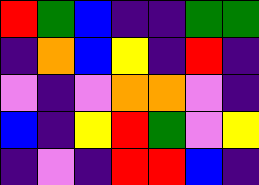[["red", "green", "blue", "indigo", "indigo", "green", "green"], ["indigo", "orange", "blue", "yellow", "indigo", "red", "indigo"], ["violet", "indigo", "violet", "orange", "orange", "violet", "indigo"], ["blue", "indigo", "yellow", "red", "green", "violet", "yellow"], ["indigo", "violet", "indigo", "red", "red", "blue", "indigo"]]